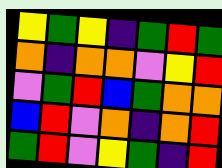[["yellow", "green", "yellow", "indigo", "green", "red", "green"], ["orange", "indigo", "orange", "orange", "violet", "yellow", "red"], ["violet", "green", "red", "blue", "green", "orange", "orange"], ["blue", "red", "violet", "orange", "indigo", "orange", "red"], ["green", "red", "violet", "yellow", "green", "indigo", "red"]]